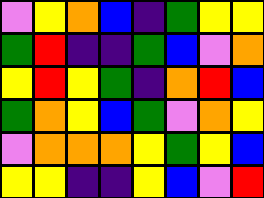[["violet", "yellow", "orange", "blue", "indigo", "green", "yellow", "yellow"], ["green", "red", "indigo", "indigo", "green", "blue", "violet", "orange"], ["yellow", "red", "yellow", "green", "indigo", "orange", "red", "blue"], ["green", "orange", "yellow", "blue", "green", "violet", "orange", "yellow"], ["violet", "orange", "orange", "orange", "yellow", "green", "yellow", "blue"], ["yellow", "yellow", "indigo", "indigo", "yellow", "blue", "violet", "red"]]